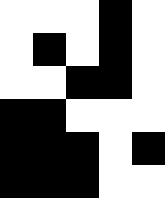[["white", "white", "white", "black", "white"], ["white", "black", "white", "black", "white"], ["white", "white", "black", "black", "white"], ["black", "black", "white", "white", "white"], ["black", "black", "black", "white", "black"], ["black", "black", "black", "white", "white"]]